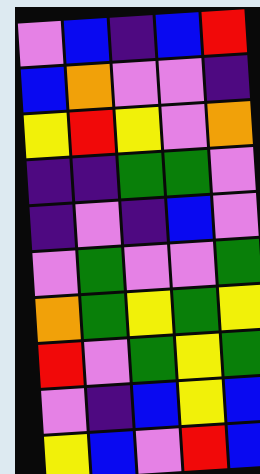[["violet", "blue", "indigo", "blue", "red"], ["blue", "orange", "violet", "violet", "indigo"], ["yellow", "red", "yellow", "violet", "orange"], ["indigo", "indigo", "green", "green", "violet"], ["indigo", "violet", "indigo", "blue", "violet"], ["violet", "green", "violet", "violet", "green"], ["orange", "green", "yellow", "green", "yellow"], ["red", "violet", "green", "yellow", "green"], ["violet", "indigo", "blue", "yellow", "blue"], ["yellow", "blue", "violet", "red", "blue"]]